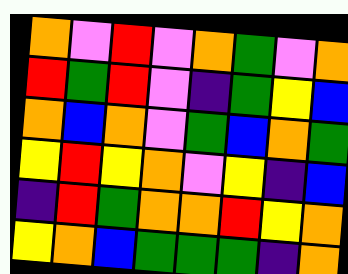[["orange", "violet", "red", "violet", "orange", "green", "violet", "orange"], ["red", "green", "red", "violet", "indigo", "green", "yellow", "blue"], ["orange", "blue", "orange", "violet", "green", "blue", "orange", "green"], ["yellow", "red", "yellow", "orange", "violet", "yellow", "indigo", "blue"], ["indigo", "red", "green", "orange", "orange", "red", "yellow", "orange"], ["yellow", "orange", "blue", "green", "green", "green", "indigo", "orange"]]